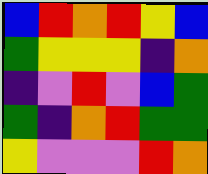[["blue", "red", "orange", "red", "yellow", "blue"], ["green", "yellow", "yellow", "yellow", "indigo", "orange"], ["indigo", "violet", "red", "violet", "blue", "green"], ["green", "indigo", "orange", "red", "green", "green"], ["yellow", "violet", "violet", "violet", "red", "orange"]]